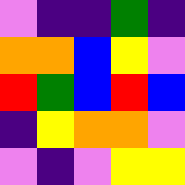[["violet", "indigo", "indigo", "green", "indigo"], ["orange", "orange", "blue", "yellow", "violet"], ["red", "green", "blue", "red", "blue"], ["indigo", "yellow", "orange", "orange", "violet"], ["violet", "indigo", "violet", "yellow", "yellow"]]